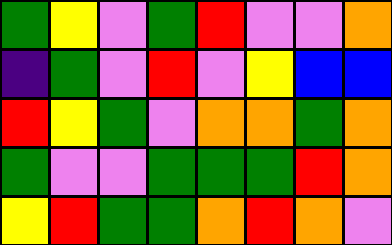[["green", "yellow", "violet", "green", "red", "violet", "violet", "orange"], ["indigo", "green", "violet", "red", "violet", "yellow", "blue", "blue"], ["red", "yellow", "green", "violet", "orange", "orange", "green", "orange"], ["green", "violet", "violet", "green", "green", "green", "red", "orange"], ["yellow", "red", "green", "green", "orange", "red", "orange", "violet"]]